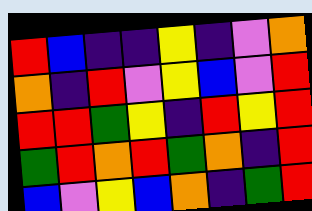[["red", "blue", "indigo", "indigo", "yellow", "indigo", "violet", "orange"], ["orange", "indigo", "red", "violet", "yellow", "blue", "violet", "red"], ["red", "red", "green", "yellow", "indigo", "red", "yellow", "red"], ["green", "red", "orange", "red", "green", "orange", "indigo", "red"], ["blue", "violet", "yellow", "blue", "orange", "indigo", "green", "red"]]